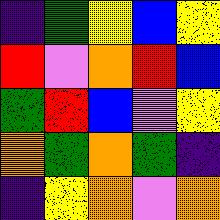[["indigo", "green", "yellow", "blue", "yellow"], ["red", "violet", "orange", "red", "blue"], ["green", "red", "blue", "violet", "yellow"], ["orange", "green", "orange", "green", "indigo"], ["indigo", "yellow", "orange", "violet", "orange"]]